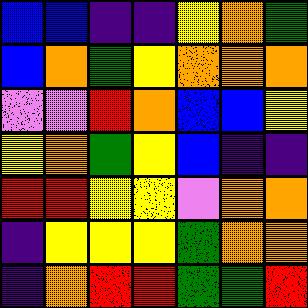[["blue", "blue", "indigo", "indigo", "yellow", "orange", "green"], ["blue", "orange", "green", "yellow", "orange", "orange", "orange"], ["violet", "violet", "red", "orange", "blue", "blue", "yellow"], ["yellow", "orange", "green", "yellow", "blue", "indigo", "indigo"], ["red", "red", "yellow", "yellow", "violet", "orange", "orange"], ["indigo", "yellow", "yellow", "yellow", "green", "orange", "orange"], ["indigo", "orange", "red", "red", "green", "green", "red"]]